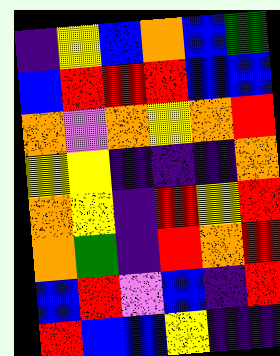[["indigo", "yellow", "blue", "orange", "blue", "green"], ["blue", "red", "red", "red", "blue", "blue"], ["orange", "violet", "orange", "yellow", "orange", "red"], ["yellow", "yellow", "indigo", "indigo", "indigo", "orange"], ["orange", "yellow", "indigo", "red", "yellow", "red"], ["orange", "green", "indigo", "red", "orange", "red"], ["blue", "red", "violet", "blue", "indigo", "red"], ["red", "blue", "blue", "yellow", "indigo", "indigo"]]